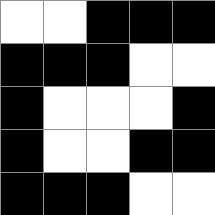[["white", "white", "black", "black", "black"], ["black", "black", "black", "white", "white"], ["black", "white", "white", "white", "black"], ["black", "white", "white", "black", "black"], ["black", "black", "black", "white", "white"]]